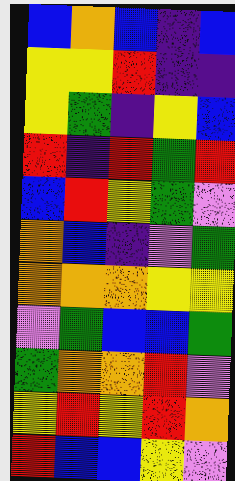[["blue", "orange", "blue", "indigo", "blue"], ["yellow", "yellow", "red", "indigo", "indigo"], ["yellow", "green", "indigo", "yellow", "blue"], ["red", "indigo", "red", "green", "red"], ["blue", "red", "yellow", "green", "violet"], ["orange", "blue", "indigo", "violet", "green"], ["orange", "orange", "orange", "yellow", "yellow"], ["violet", "green", "blue", "blue", "green"], ["green", "orange", "orange", "red", "violet"], ["yellow", "red", "yellow", "red", "orange"], ["red", "blue", "blue", "yellow", "violet"]]